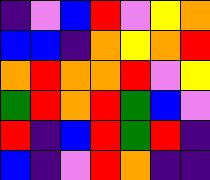[["indigo", "violet", "blue", "red", "violet", "yellow", "orange"], ["blue", "blue", "indigo", "orange", "yellow", "orange", "red"], ["orange", "red", "orange", "orange", "red", "violet", "yellow"], ["green", "red", "orange", "red", "green", "blue", "violet"], ["red", "indigo", "blue", "red", "green", "red", "indigo"], ["blue", "indigo", "violet", "red", "orange", "indigo", "indigo"]]